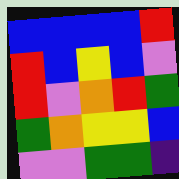[["blue", "blue", "blue", "blue", "red"], ["red", "blue", "yellow", "blue", "violet"], ["red", "violet", "orange", "red", "green"], ["green", "orange", "yellow", "yellow", "blue"], ["violet", "violet", "green", "green", "indigo"]]